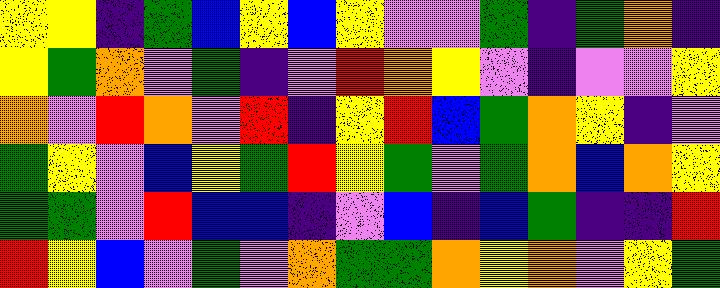[["yellow", "yellow", "indigo", "green", "blue", "yellow", "blue", "yellow", "violet", "violet", "green", "indigo", "green", "orange", "indigo"], ["yellow", "green", "orange", "violet", "green", "indigo", "violet", "red", "orange", "yellow", "violet", "indigo", "violet", "violet", "yellow"], ["orange", "violet", "red", "orange", "violet", "red", "indigo", "yellow", "red", "blue", "green", "orange", "yellow", "indigo", "violet"], ["green", "yellow", "violet", "blue", "yellow", "green", "red", "yellow", "green", "violet", "green", "orange", "blue", "orange", "yellow"], ["green", "green", "violet", "red", "blue", "blue", "indigo", "violet", "blue", "indigo", "blue", "green", "indigo", "indigo", "red"], ["red", "yellow", "blue", "violet", "green", "violet", "orange", "green", "green", "orange", "yellow", "orange", "violet", "yellow", "green"]]